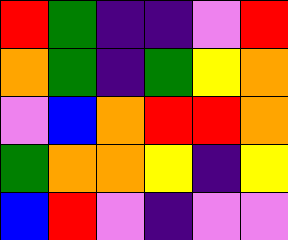[["red", "green", "indigo", "indigo", "violet", "red"], ["orange", "green", "indigo", "green", "yellow", "orange"], ["violet", "blue", "orange", "red", "red", "orange"], ["green", "orange", "orange", "yellow", "indigo", "yellow"], ["blue", "red", "violet", "indigo", "violet", "violet"]]